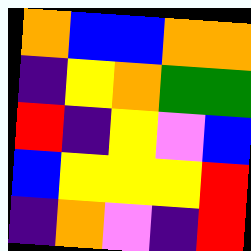[["orange", "blue", "blue", "orange", "orange"], ["indigo", "yellow", "orange", "green", "green"], ["red", "indigo", "yellow", "violet", "blue"], ["blue", "yellow", "yellow", "yellow", "red"], ["indigo", "orange", "violet", "indigo", "red"]]